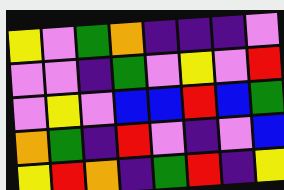[["yellow", "violet", "green", "orange", "indigo", "indigo", "indigo", "violet"], ["violet", "violet", "indigo", "green", "violet", "yellow", "violet", "red"], ["violet", "yellow", "violet", "blue", "blue", "red", "blue", "green"], ["orange", "green", "indigo", "red", "violet", "indigo", "violet", "blue"], ["yellow", "red", "orange", "indigo", "green", "red", "indigo", "yellow"]]